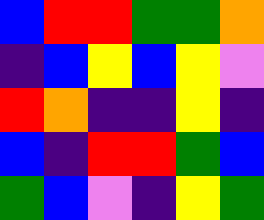[["blue", "red", "red", "green", "green", "orange"], ["indigo", "blue", "yellow", "blue", "yellow", "violet"], ["red", "orange", "indigo", "indigo", "yellow", "indigo"], ["blue", "indigo", "red", "red", "green", "blue"], ["green", "blue", "violet", "indigo", "yellow", "green"]]